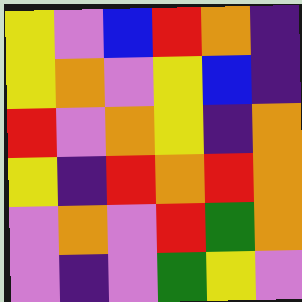[["yellow", "violet", "blue", "red", "orange", "indigo"], ["yellow", "orange", "violet", "yellow", "blue", "indigo"], ["red", "violet", "orange", "yellow", "indigo", "orange"], ["yellow", "indigo", "red", "orange", "red", "orange"], ["violet", "orange", "violet", "red", "green", "orange"], ["violet", "indigo", "violet", "green", "yellow", "violet"]]